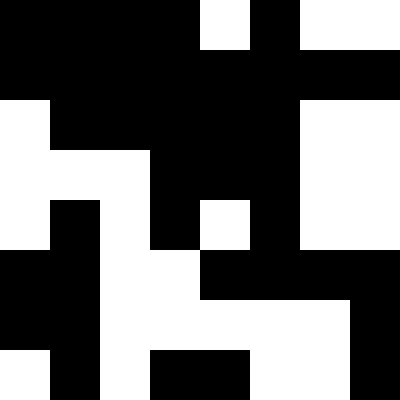[["black", "black", "black", "black", "white", "black", "white", "white"], ["black", "black", "black", "black", "black", "black", "black", "black"], ["white", "black", "black", "black", "black", "black", "white", "white"], ["white", "white", "white", "black", "black", "black", "white", "white"], ["white", "black", "white", "black", "white", "black", "white", "white"], ["black", "black", "white", "white", "black", "black", "black", "black"], ["black", "black", "white", "white", "white", "white", "white", "black"], ["white", "black", "white", "black", "black", "white", "white", "black"]]